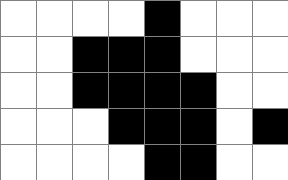[["white", "white", "white", "white", "black", "white", "white", "white"], ["white", "white", "black", "black", "black", "white", "white", "white"], ["white", "white", "black", "black", "black", "black", "white", "white"], ["white", "white", "white", "black", "black", "black", "white", "black"], ["white", "white", "white", "white", "black", "black", "white", "white"]]